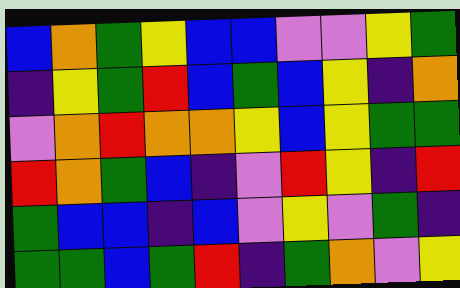[["blue", "orange", "green", "yellow", "blue", "blue", "violet", "violet", "yellow", "green"], ["indigo", "yellow", "green", "red", "blue", "green", "blue", "yellow", "indigo", "orange"], ["violet", "orange", "red", "orange", "orange", "yellow", "blue", "yellow", "green", "green"], ["red", "orange", "green", "blue", "indigo", "violet", "red", "yellow", "indigo", "red"], ["green", "blue", "blue", "indigo", "blue", "violet", "yellow", "violet", "green", "indigo"], ["green", "green", "blue", "green", "red", "indigo", "green", "orange", "violet", "yellow"]]